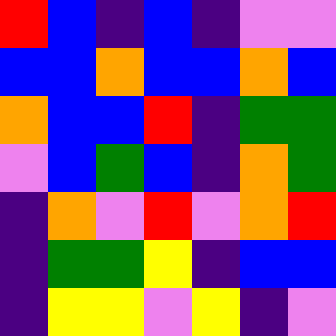[["red", "blue", "indigo", "blue", "indigo", "violet", "violet"], ["blue", "blue", "orange", "blue", "blue", "orange", "blue"], ["orange", "blue", "blue", "red", "indigo", "green", "green"], ["violet", "blue", "green", "blue", "indigo", "orange", "green"], ["indigo", "orange", "violet", "red", "violet", "orange", "red"], ["indigo", "green", "green", "yellow", "indigo", "blue", "blue"], ["indigo", "yellow", "yellow", "violet", "yellow", "indigo", "violet"]]